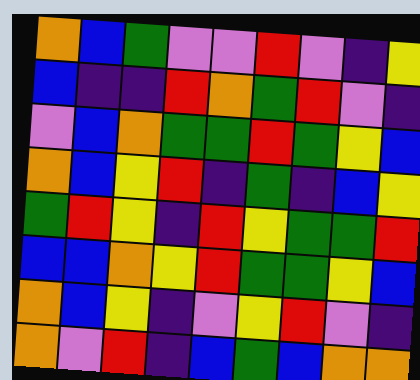[["orange", "blue", "green", "violet", "violet", "red", "violet", "indigo", "yellow"], ["blue", "indigo", "indigo", "red", "orange", "green", "red", "violet", "indigo"], ["violet", "blue", "orange", "green", "green", "red", "green", "yellow", "blue"], ["orange", "blue", "yellow", "red", "indigo", "green", "indigo", "blue", "yellow"], ["green", "red", "yellow", "indigo", "red", "yellow", "green", "green", "red"], ["blue", "blue", "orange", "yellow", "red", "green", "green", "yellow", "blue"], ["orange", "blue", "yellow", "indigo", "violet", "yellow", "red", "violet", "indigo"], ["orange", "violet", "red", "indigo", "blue", "green", "blue", "orange", "orange"]]